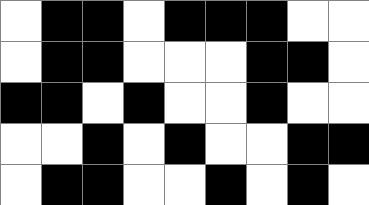[["white", "black", "black", "white", "black", "black", "black", "white", "white"], ["white", "black", "black", "white", "white", "white", "black", "black", "white"], ["black", "black", "white", "black", "white", "white", "black", "white", "white"], ["white", "white", "black", "white", "black", "white", "white", "black", "black"], ["white", "black", "black", "white", "white", "black", "white", "black", "white"]]